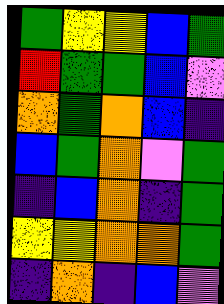[["green", "yellow", "yellow", "blue", "green"], ["red", "green", "green", "blue", "violet"], ["orange", "green", "orange", "blue", "indigo"], ["blue", "green", "orange", "violet", "green"], ["indigo", "blue", "orange", "indigo", "green"], ["yellow", "yellow", "orange", "orange", "green"], ["indigo", "orange", "indigo", "blue", "violet"]]